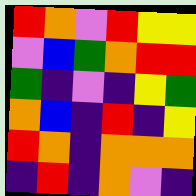[["red", "orange", "violet", "red", "yellow", "yellow"], ["violet", "blue", "green", "orange", "red", "red"], ["green", "indigo", "violet", "indigo", "yellow", "green"], ["orange", "blue", "indigo", "red", "indigo", "yellow"], ["red", "orange", "indigo", "orange", "orange", "orange"], ["indigo", "red", "indigo", "orange", "violet", "indigo"]]